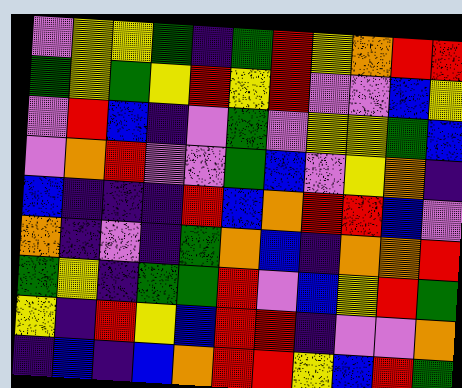[["violet", "yellow", "yellow", "green", "indigo", "green", "red", "yellow", "orange", "red", "red"], ["green", "yellow", "green", "yellow", "red", "yellow", "red", "violet", "violet", "blue", "yellow"], ["violet", "red", "blue", "indigo", "violet", "green", "violet", "yellow", "yellow", "green", "blue"], ["violet", "orange", "red", "violet", "violet", "green", "blue", "violet", "yellow", "orange", "indigo"], ["blue", "indigo", "indigo", "indigo", "red", "blue", "orange", "red", "red", "blue", "violet"], ["orange", "indigo", "violet", "indigo", "green", "orange", "blue", "indigo", "orange", "orange", "red"], ["green", "yellow", "indigo", "green", "green", "red", "violet", "blue", "yellow", "red", "green"], ["yellow", "indigo", "red", "yellow", "blue", "red", "red", "indigo", "violet", "violet", "orange"], ["indigo", "blue", "indigo", "blue", "orange", "red", "red", "yellow", "blue", "red", "green"]]